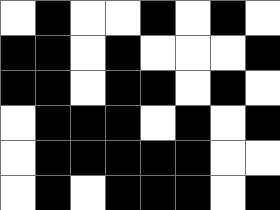[["white", "black", "white", "white", "black", "white", "black", "white"], ["black", "black", "white", "black", "white", "white", "white", "black"], ["black", "black", "white", "black", "black", "white", "black", "white"], ["white", "black", "black", "black", "white", "black", "white", "black"], ["white", "black", "black", "black", "black", "black", "white", "white"], ["white", "black", "white", "black", "black", "black", "white", "black"]]